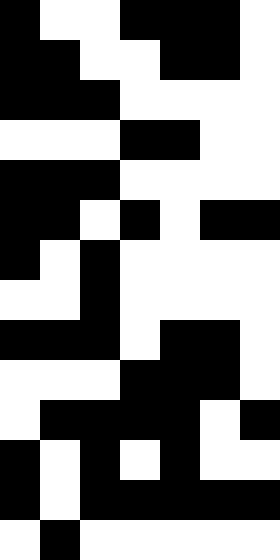[["black", "white", "white", "black", "black", "black", "white"], ["black", "black", "white", "white", "black", "black", "white"], ["black", "black", "black", "white", "white", "white", "white"], ["white", "white", "white", "black", "black", "white", "white"], ["black", "black", "black", "white", "white", "white", "white"], ["black", "black", "white", "black", "white", "black", "black"], ["black", "white", "black", "white", "white", "white", "white"], ["white", "white", "black", "white", "white", "white", "white"], ["black", "black", "black", "white", "black", "black", "white"], ["white", "white", "white", "black", "black", "black", "white"], ["white", "black", "black", "black", "black", "white", "black"], ["black", "white", "black", "white", "black", "white", "white"], ["black", "white", "black", "black", "black", "black", "black"], ["white", "black", "white", "white", "white", "white", "white"]]